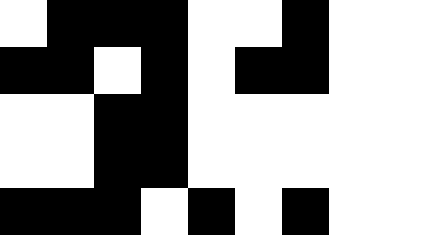[["white", "black", "black", "black", "white", "white", "black", "white", "white"], ["black", "black", "white", "black", "white", "black", "black", "white", "white"], ["white", "white", "black", "black", "white", "white", "white", "white", "white"], ["white", "white", "black", "black", "white", "white", "white", "white", "white"], ["black", "black", "black", "white", "black", "white", "black", "white", "white"]]